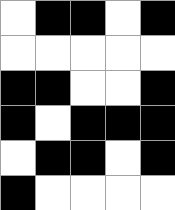[["white", "black", "black", "white", "black"], ["white", "white", "white", "white", "white"], ["black", "black", "white", "white", "black"], ["black", "white", "black", "black", "black"], ["white", "black", "black", "white", "black"], ["black", "white", "white", "white", "white"]]